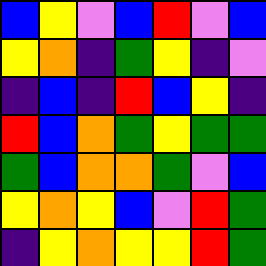[["blue", "yellow", "violet", "blue", "red", "violet", "blue"], ["yellow", "orange", "indigo", "green", "yellow", "indigo", "violet"], ["indigo", "blue", "indigo", "red", "blue", "yellow", "indigo"], ["red", "blue", "orange", "green", "yellow", "green", "green"], ["green", "blue", "orange", "orange", "green", "violet", "blue"], ["yellow", "orange", "yellow", "blue", "violet", "red", "green"], ["indigo", "yellow", "orange", "yellow", "yellow", "red", "green"]]